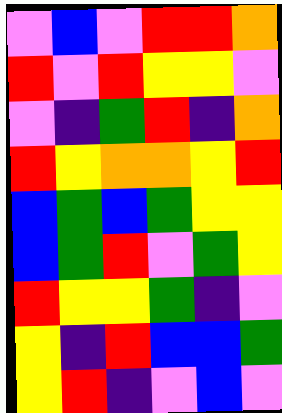[["violet", "blue", "violet", "red", "red", "orange"], ["red", "violet", "red", "yellow", "yellow", "violet"], ["violet", "indigo", "green", "red", "indigo", "orange"], ["red", "yellow", "orange", "orange", "yellow", "red"], ["blue", "green", "blue", "green", "yellow", "yellow"], ["blue", "green", "red", "violet", "green", "yellow"], ["red", "yellow", "yellow", "green", "indigo", "violet"], ["yellow", "indigo", "red", "blue", "blue", "green"], ["yellow", "red", "indigo", "violet", "blue", "violet"]]